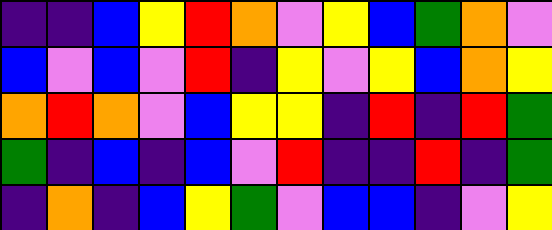[["indigo", "indigo", "blue", "yellow", "red", "orange", "violet", "yellow", "blue", "green", "orange", "violet"], ["blue", "violet", "blue", "violet", "red", "indigo", "yellow", "violet", "yellow", "blue", "orange", "yellow"], ["orange", "red", "orange", "violet", "blue", "yellow", "yellow", "indigo", "red", "indigo", "red", "green"], ["green", "indigo", "blue", "indigo", "blue", "violet", "red", "indigo", "indigo", "red", "indigo", "green"], ["indigo", "orange", "indigo", "blue", "yellow", "green", "violet", "blue", "blue", "indigo", "violet", "yellow"]]